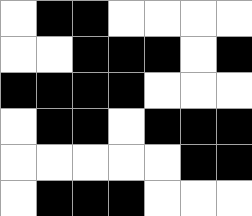[["white", "black", "black", "white", "white", "white", "white"], ["white", "white", "black", "black", "black", "white", "black"], ["black", "black", "black", "black", "white", "white", "white"], ["white", "black", "black", "white", "black", "black", "black"], ["white", "white", "white", "white", "white", "black", "black"], ["white", "black", "black", "black", "white", "white", "white"]]